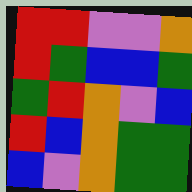[["red", "red", "violet", "violet", "orange"], ["red", "green", "blue", "blue", "green"], ["green", "red", "orange", "violet", "blue"], ["red", "blue", "orange", "green", "green"], ["blue", "violet", "orange", "green", "green"]]